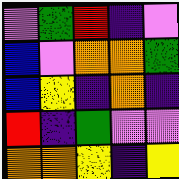[["violet", "green", "red", "indigo", "violet"], ["blue", "violet", "orange", "orange", "green"], ["blue", "yellow", "indigo", "orange", "indigo"], ["red", "indigo", "green", "violet", "violet"], ["orange", "orange", "yellow", "indigo", "yellow"]]